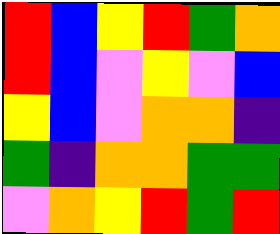[["red", "blue", "yellow", "red", "green", "orange"], ["red", "blue", "violet", "yellow", "violet", "blue"], ["yellow", "blue", "violet", "orange", "orange", "indigo"], ["green", "indigo", "orange", "orange", "green", "green"], ["violet", "orange", "yellow", "red", "green", "red"]]